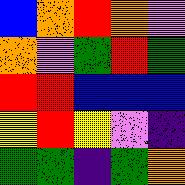[["blue", "orange", "red", "orange", "violet"], ["orange", "violet", "green", "red", "green"], ["red", "red", "blue", "blue", "blue"], ["yellow", "red", "yellow", "violet", "indigo"], ["green", "green", "indigo", "green", "orange"]]